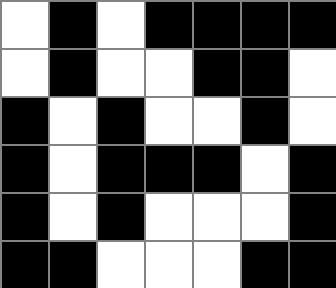[["white", "black", "white", "black", "black", "black", "black"], ["white", "black", "white", "white", "black", "black", "white"], ["black", "white", "black", "white", "white", "black", "white"], ["black", "white", "black", "black", "black", "white", "black"], ["black", "white", "black", "white", "white", "white", "black"], ["black", "black", "white", "white", "white", "black", "black"]]